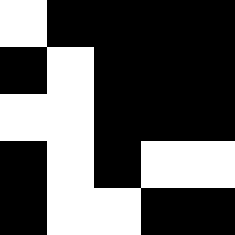[["white", "black", "black", "black", "black"], ["black", "white", "black", "black", "black"], ["white", "white", "black", "black", "black"], ["black", "white", "black", "white", "white"], ["black", "white", "white", "black", "black"]]